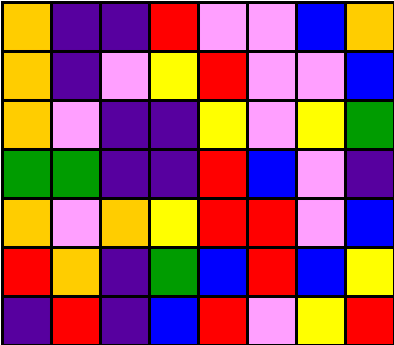[["orange", "indigo", "indigo", "red", "violet", "violet", "blue", "orange"], ["orange", "indigo", "violet", "yellow", "red", "violet", "violet", "blue"], ["orange", "violet", "indigo", "indigo", "yellow", "violet", "yellow", "green"], ["green", "green", "indigo", "indigo", "red", "blue", "violet", "indigo"], ["orange", "violet", "orange", "yellow", "red", "red", "violet", "blue"], ["red", "orange", "indigo", "green", "blue", "red", "blue", "yellow"], ["indigo", "red", "indigo", "blue", "red", "violet", "yellow", "red"]]